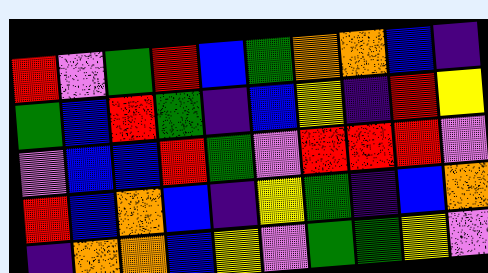[["red", "violet", "green", "red", "blue", "green", "orange", "orange", "blue", "indigo"], ["green", "blue", "red", "green", "indigo", "blue", "yellow", "indigo", "red", "yellow"], ["violet", "blue", "blue", "red", "green", "violet", "red", "red", "red", "violet"], ["red", "blue", "orange", "blue", "indigo", "yellow", "green", "indigo", "blue", "orange"], ["indigo", "orange", "orange", "blue", "yellow", "violet", "green", "green", "yellow", "violet"]]